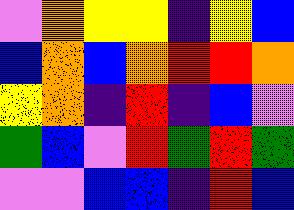[["violet", "orange", "yellow", "yellow", "indigo", "yellow", "blue"], ["blue", "orange", "blue", "orange", "red", "red", "orange"], ["yellow", "orange", "indigo", "red", "indigo", "blue", "violet"], ["green", "blue", "violet", "red", "green", "red", "green"], ["violet", "violet", "blue", "blue", "indigo", "red", "blue"]]